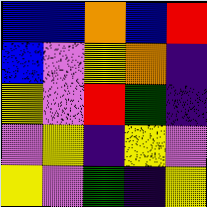[["blue", "blue", "orange", "blue", "red"], ["blue", "violet", "yellow", "orange", "indigo"], ["yellow", "violet", "red", "green", "indigo"], ["violet", "yellow", "indigo", "yellow", "violet"], ["yellow", "violet", "green", "indigo", "yellow"]]